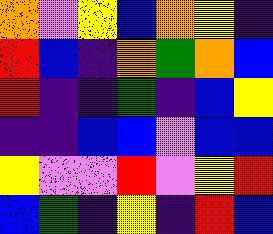[["orange", "violet", "yellow", "blue", "orange", "yellow", "indigo"], ["red", "blue", "indigo", "orange", "green", "orange", "blue"], ["red", "indigo", "indigo", "green", "indigo", "blue", "yellow"], ["indigo", "indigo", "blue", "blue", "violet", "blue", "blue"], ["yellow", "violet", "violet", "red", "violet", "yellow", "red"], ["blue", "green", "indigo", "yellow", "indigo", "red", "blue"]]